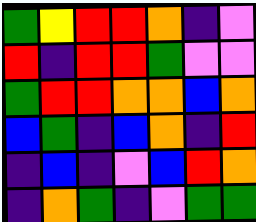[["green", "yellow", "red", "red", "orange", "indigo", "violet"], ["red", "indigo", "red", "red", "green", "violet", "violet"], ["green", "red", "red", "orange", "orange", "blue", "orange"], ["blue", "green", "indigo", "blue", "orange", "indigo", "red"], ["indigo", "blue", "indigo", "violet", "blue", "red", "orange"], ["indigo", "orange", "green", "indigo", "violet", "green", "green"]]